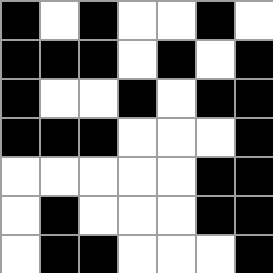[["black", "white", "black", "white", "white", "black", "white"], ["black", "black", "black", "white", "black", "white", "black"], ["black", "white", "white", "black", "white", "black", "black"], ["black", "black", "black", "white", "white", "white", "black"], ["white", "white", "white", "white", "white", "black", "black"], ["white", "black", "white", "white", "white", "black", "black"], ["white", "black", "black", "white", "white", "white", "black"]]